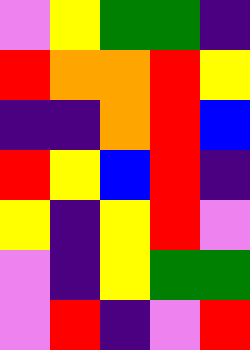[["violet", "yellow", "green", "green", "indigo"], ["red", "orange", "orange", "red", "yellow"], ["indigo", "indigo", "orange", "red", "blue"], ["red", "yellow", "blue", "red", "indigo"], ["yellow", "indigo", "yellow", "red", "violet"], ["violet", "indigo", "yellow", "green", "green"], ["violet", "red", "indigo", "violet", "red"]]